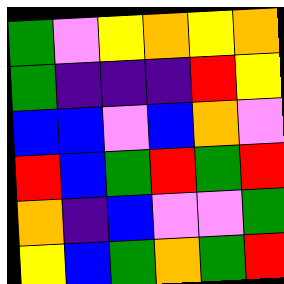[["green", "violet", "yellow", "orange", "yellow", "orange"], ["green", "indigo", "indigo", "indigo", "red", "yellow"], ["blue", "blue", "violet", "blue", "orange", "violet"], ["red", "blue", "green", "red", "green", "red"], ["orange", "indigo", "blue", "violet", "violet", "green"], ["yellow", "blue", "green", "orange", "green", "red"]]